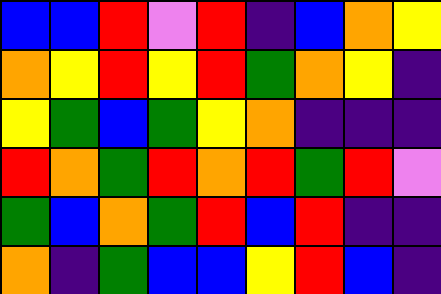[["blue", "blue", "red", "violet", "red", "indigo", "blue", "orange", "yellow"], ["orange", "yellow", "red", "yellow", "red", "green", "orange", "yellow", "indigo"], ["yellow", "green", "blue", "green", "yellow", "orange", "indigo", "indigo", "indigo"], ["red", "orange", "green", "red", "orange", "red", "green", "red", "violet"], ["green", "blue", "orange", "green", "red", "blue", "red", "indigo", "indigo"], ["orange", "indigo", "green", "blue", "blue", "yellow", "red", "blue", "indigo"]]